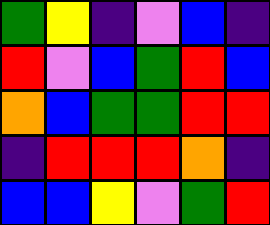[["green", "yellow", "indigo", "violet", "blue", "indigo"], ["red", "violet", "blue", "green", "red", "blue"], ["orange", "blue", "green", "green", "red", "red"], ["indigo", "red", "red", "red", "orange", "indigo"], ["blue", "blue", "yellow", "violet", "green", "red"]]